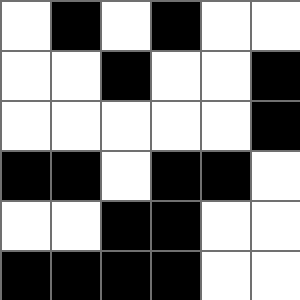[["white", "black", "white", "black", "white", "white"], ["white", "white", "black", "white", "white", "black"], ["white", "white", "white", "white", "white", "black"], ["black", "black", "white", "black", "black", "white"], ["white", "white", "black", "black", "white", "white"], ["black", "black", "black", "black", "white", "white"]]